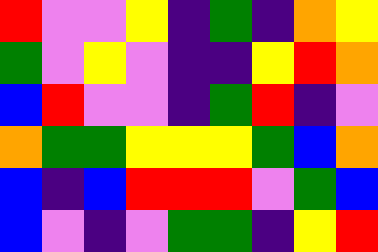[["red", "violet", "violet", "yellow", "indigo", "green", "indigo", "orange", "yellow"], ["green", "violet", "yellow", "violet", "indigo", "indigo", "yellow", "red", "orange"], ["blue", "red", "violet", "violet", "indigo", "green", "red", "indigo", "violet"], ["orange", "green", "green", "yellow", "yellow", "yellow", "green", "blue", "orange"], ["blue", "indigo", "blue", "red", "red", "red", "violet", "green", "blue"], ["blue", "violet", "indigo", "violet", "green", "green", "indigo", "yellow", "red"]]